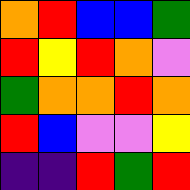[["orange", "red", "blue", "blue", "green"], ["red", "yellow", "red", "orange", "violet"], ["green", "orange", "orange", "red", "orange"], ["red", "blue", "violet", "violet", "yellow"], ["indigo", "indigo", "red", "green", "red"]]